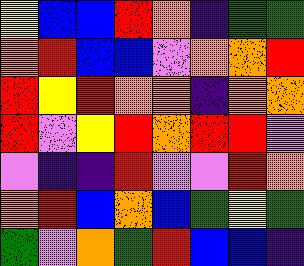[["yellow", "blue", "blue", "red", "orange", "indigo", "green", "green"], ["orange", "red", "blue", "blue", "violet", "orange", "orange", "red"], ["red", "yellow", "red", "orange", "orange", "indigo", "orange", "orange"], ["red", "violet", "yellow", "red", "orange", "red", "red", "violet"], ["violet", "indigo", "indigo", "red", "violet", "violet", "red", "orange"], ["orange", "red", "blue", "orange", "blue", "green", "yellow", "green"], ["green", "violet", "orange", "green", "red", "blue", "blue", "indigo"]]